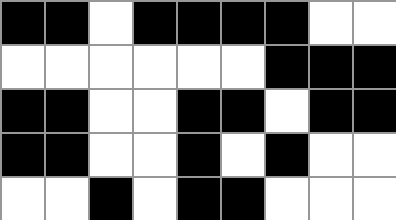[["black", "black", "white", "black", "black", "black", "black", "white", "white"], ["white", "white", "white", "white", "white", "white", "black", "black", "black"], ["black", "black", "white", "white", "black", "black", "white", "black", "black"], ["black", "black", "white", "white", "black", "white", "black", "white", "white"], ["white", "white", "black", "white", "black", "black", "white", "white", "white"]]